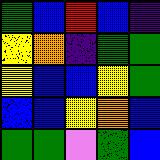[["green", "blue", "red", "blue", "indigo"], ["yellow", "orange", "indigo", "green", "green"], ["yellow", "blue", "blue", "yellow", "green"], ["blue", "blue", "yellow", "orange", "blue"], ["green", "green", "violet", "green", "blue"]]